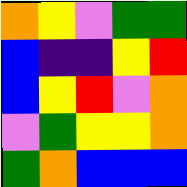[["orange", "yellow", "violet", "green", "green"], ["blue", "indigo", "indigo", "yellow", "red"], ["blue", "yellow", "red", "violet", "orange"], ["violet", "green", "yellow", "yellow", "orange"], ["green", "orange", "blue", "blue", "blue"]]